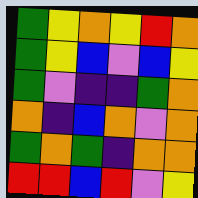[["green", "yellow", "orange", "yellow", "red", "orange"], ["green", "yellow", "blue", "violet", "blue", "yellow"], ["green", "violet", "indigo", "indigo", "green", "orange"], ["orange", "indigo", "blue", "orange", "violet", "orange"], ["green", "orange", "green", "indigo", "orange", "orange"], ["red", "red", "blue", "red", "violet", "yellow"]]